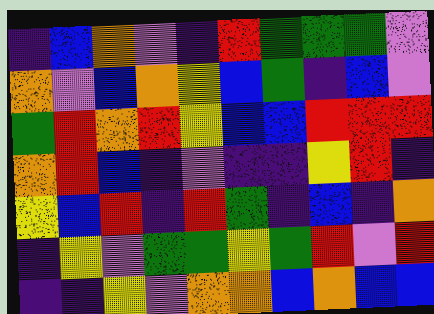[["indigo", "blue", "orange", "violet", "indigo", "red", "green", "green", "green", "violet"], ["orange", "violet", "blue", "orange", "yellow", "blue", "green", "indigo", "blue", "violet"], ["green", "red", "orange", "red", "yellow", "blue", "blue", "red", "red", "red"], ["orange", "red", "blue", "indigo", "violet", "indigo", "indigo", "yellow", "red", "indigo"], ["yellow", "blue", "red", "indigo", "red", "green", "indigo", "blue", "indigo", "orange"], ["indigo", "yellow", "violet", "green", "green", "yellow", "green", "red", "violet", "red"], ["indigo", "indigo", "yellow", "violet", "orange", "orange", "blue", "orange", "blue", "blue"]]